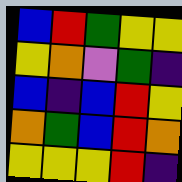[["blue", "red", "green", "yellow", "yellow"], ["yellow", "orange", "violet", "green", "indigo"], ["blue", "indigo", "blue", "red", "yellow"], ["orange", "green", "blue", "red", "orange"], ["yellow", "yellow", "yellow", "red", "indigo"]]